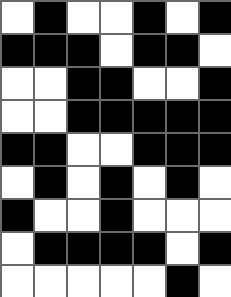[["white", "black", "white", "white", "black", "white", "black"], ["black", "black", "black", "white", "black", "black", "white"], ["white", "white", "black", "black", "white", "white", "black"], ["white", "white", "black", "black", "black", "black", "black"], ["black", "black", "white", "white", "black", "black", "black"], ["white", "black", "white", "black", "white", "black", "white"], ["black", "white", "white", "black", "white", "white", "white"], ["white", "black", "black", "black", "black", "white", "black"], ["white", "white", "white", "white", "white", "black", "white"]]